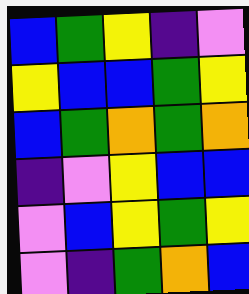[["blue", "green", "yellow", "indigo", "violet"], ["yellow", "blue", "blue", "green", "yellow"], ["blue", "green", "orange", "green", "orange"], ["indigo", "violet", "yellow", "blue", "blue"], ["violet", "blue", "yellow", "green", "yellow"], ["violet", "indigo", "green", "orange", "blue"]]